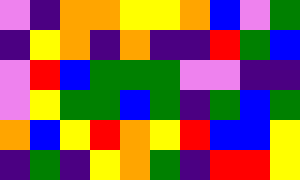[["violet", "indigo", "orange", "orange", "yellow", "yellow", "orange", "blue", "violet", "green"], ["indigo", "yellow", "orange", "indigo", "orange", "indigo", "indigo", "red", "green", "blue"], ["violet", "red", "blue", "green", "green", "green", "violet", "violet", "indigo", "indigo"], ["violet", "yellow", "green", "green", "blue", "green", "indigo", "green", "blue", "green"], ["orange", "blue", "yellow", "red", "orange", "yellow", "red", "blue", "blue", "yellow"], ["indigo", "green", "indigo", "yellow", "orange", "green", "indigo", "red", "red", "yellow"]]